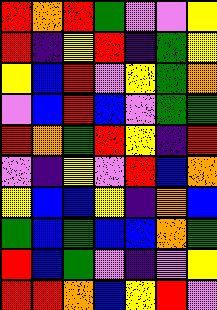[["red", "orange", "red", "green", "violet", "violet", "yellow"], ["red", "indigo", "yellow", "red", "indigo", "green", "yellow"], ["yellow", "blue", "red", "violet", "yellow", "green", "orange"], ["violet", "blue", "red", "blue", "violet", "green", "green"], ["red", "orange", "green", "red", "yellow", "indigo", "red"], ["violet", "indigo", "yellow", "violet", "red", "blue", "orange"], ["yellow", "blue", "blue", "yellow", "indigo", "orange", "blue"], ["green", "blue", "green", "blue", "blue", "orange", "green"], ["red", "blue", "green", "violet", "indigo", "violet", "yellow"], ["red", "red", "orange", "blue", "yellow", "red", "violet"]]